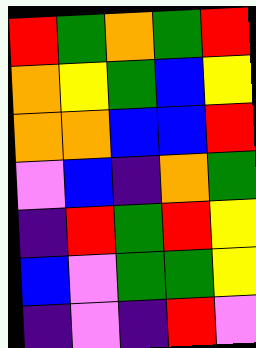[["red", "green", "orange", "green", "red"], ["orange", "yellow", "green", "blue", "yellow"], ["orange", "orange", "blue", "blue", "red"], ["violet", "blue", "indigo", "orange", "green"], ["indigo", "red", "green", "red", "yellow"], ["blue", "violet", "green", "green", "yellow"], ["indigo", "violet", "indigo", "red", "violet"]]